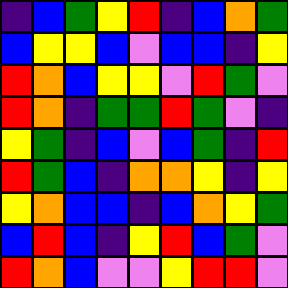[["indigo", "blue", "green", "yellow", "red", "indigo", "blue", "orange", "green"], ["blue", "yellow", "yellow", "blue", "violet", "blue", "blue", "indigo", "yellow"], ["red", "orange", "blue", "yellow", "yellow", "violet", "red", "green", "violet"], ["red", "orange", "indigo", "green", "green", "red", "green", "violet", "indigo"], ["yellow", "green", "indigo", "blue", "violet", "blue", "green", "indigo", "red"], ["red", "green", "blue", "indigo", "orange", "orange", "yellow", "indigo", "yellow"], ["yellow", "orange", "blue", "blue", "indigo", "blue", "orange", "yellow", "green"], ["blue", "red", "blue", "indigo", "yellow", "red", "blue", "green", "violet"], ["red", "orange", "blue", "violet", "violet", "yellow", "red", "red", "violet"]]